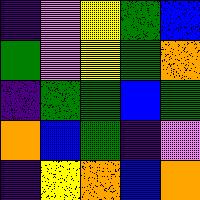[["indigo", "violet", "yellow", "green", "blue"], ["green", "violet", "yellow", "green", "orange"], ["indigo", "green", "green", "blue", "green"], ["orange", "blue", "green", "indigo", "violet"], ["indigo", "yellow", "orange", "blue", "orange"]]